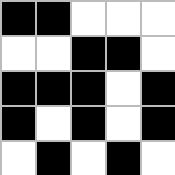[["black", "black", "white", "white", "white"], ["white", "white", "black", "black", "white"], ["black", "black", "black", "white", "black"], ["black", "white", "black", "white", "black"], ["white", "black", "white", "black", "white"]]